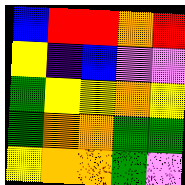[["blue", "red", "red", "orange", "red"], ["yellow", "indigo", "blue", "violet", "violet"], ["green", "yellow", "yellow", "orange", "yellow"], ["green", "orange", "orange", "green", "green"], ["yellow", "orange", "orange", "green", "violet"]]